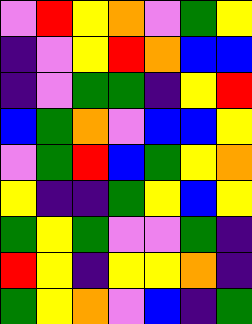[["violet", "red", "yellow", "orange", "violet", "green", "yellow"], ["indigo", "violet", "yellow", "red", "orange", "blue", "blue"], ["indigo", "violet", "green", "green", "indigo", "yellow", "red"], ["blue", "green", "orange", "violet", "blue", "blue", "yellow"], ["violet", "green", "red", "blue", "green", "yellow", "orange"], ["yellow", "indigo", "indigo", "green", "yellow", "blue", "yellow"], ["green", "yellow", "green", "violet", "violet", "green", "indigo"], ["red", "yellow", "indigo", "yellow", "yellow", "orange", "indigo"], ["green", "yellow", "orange", "violet", "blue", "indigo", "green"]]